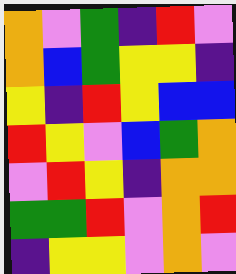[["orange", "violet", "green", "indigo", "red", "violet"], ["orange", "blue", "green", "yellow", "yellow", "indigo"], ["yellow", "indigo", "red", "yellow", "blue", "blue"], ["red", "yellow", "violet", "blue", "green", "orange"], ["violet", "red", "yellow", "indigo", "orange", "orange"], ["green", "green", "red", "violet", "orange", "red"], ["indigo", "yellow", "yellow", "violet", "orange", "violet"]]